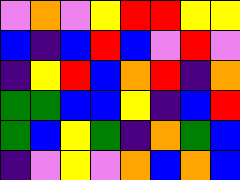[["violet", "orange", "violet", "yellow", "red", "red", "yellow", "yellow"], ["blue", "indigo", "blue", "red", "blue", "violet", "red", "violet"], ["indigo", "yellow", "red", "blue", "orange", "red", "indigo", "orange"], ["green", "green", "blue", "blue", "yellow", "indigo", "blue", "red"], ["green", "blue", "yellow", "green", "indigo", "orange", "green", "blue"], ["indigo", "violet", "yellow", "violet", "orange", "blue", "orange", "blue"]]